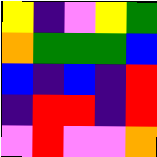[["yellow", "indigo", "violet", "yellow", "green"], ["orange", "green", "green", "green", "blue"], ["blue", "indigo", "blue", "indigo", "red"], ["indigo", "red", "red", "indigo", "red"], ["violet", "red", "violet", "violet", "orange"]]